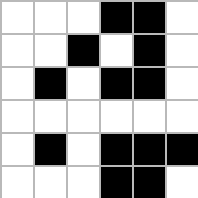[["white", "white", "white", "black", "black", "white"], ["white", "white", "black", "white", "black", "white"], ["white", "black", "white", "black", "black", "white"], ["white", "white", "white", "white", "white", "white"], ["white", "black", "white", "black", "black", "black"], ["white", "white", "white", "black", "black", "white"]]